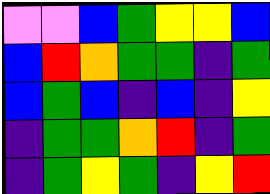[["violet", "violet", "blue", "green", "yellow", "yellow", "blue"], ["blue", "red", "orange", "green", "green", "indigo", "green"], ["blue", "green", "blue", "indigo", "blue", "indigo", "yellow"], ["indigo", "green", "green", "orange", "red", "indigo", "green"], ["indigo", "green", "yellow", "green", "indigo", "yellow", "red"]]